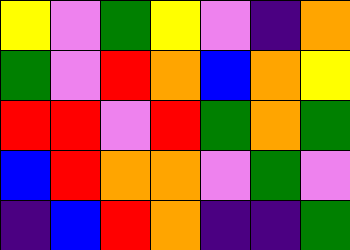[["yellow", "violet", "green", "yellow", "violet", "indigo", "orange"], ["green", "violet", "red", "orange", "blue", "orange", "yellow"], ["red", "red", "violet", "red", "green", "orange", "green"], ["blue", "red", "orange", "orange", "violet", "green", "violet"], ["indigo", "blue", "red", "orange", "indigo", "indigo", "green"]]